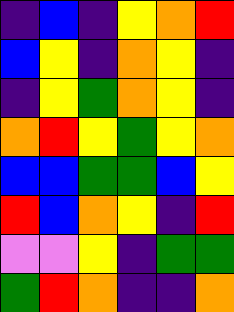[["indigo", "blue", "indigo", "yellow", "orange", "red"], ["blue", "yellow", "indigo", "orange", "yellow", "indigo"], ["indigo", "yellow", "green", "orange", "yellow", "indigo"], ["orange", "red", "yellow", "green", "yellow", "orange"], ["blue", "blue", "green", "green", "blue", "yellow"], ["red", "blue", "orange", "yellow", "indigo", "red"], ["violet", "violet", "yellow", "indigo", "green", "green"], ["green", "red", "orange", "indigo", "indigo", "orange"]]